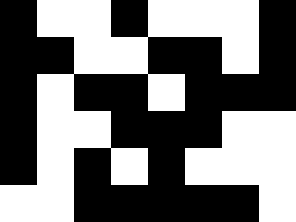[["black", "white", "white", "black", "white", "white", "white", "black"], ["black", "black", "white", "white", "black", "black", "white", "black"], ["black", "white", "black", "black", "white", "black", "black", "black"], ["black", "white", "white", "black", "black", "black", "white", "white"], ["black", "white", "black", "white", "black", "white", "white", "white"], ["white", "white", "black", "black", "black", "black", "black", "white"]]